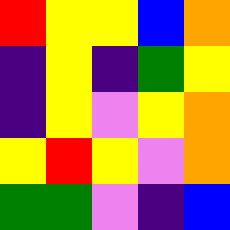[["red", "yellow", "yellow", "blue", "orange"], ["indigo", "yellow", "indigo", "green", "yellow"], ["indigo", "yellow", "violet", "yellow", "orange"], ["yellow", "red", "yellow", "violet", "orange"], ["green", "green", "violet", "indigo", "blue"]]